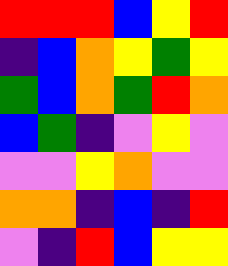[["red", "red", "red", "blue", "yellow", "red"], ["indigo", "blue", "orange", "yellow", "green", "yellow"], ["green", "blue", "orange", "green", "red", "orange"], ["blue", "green", "indigo", "violet", "yellow", "violet"], ["violet", "violet", "yellow", "orange", "violet", "violet"], ["orange", "orange", "indigo", "blue", "indigo", "red"], ["violet", "indigo", "red", "blue", "yellow", "yellow"]]